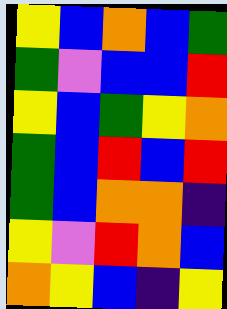[["yellow", "blue", "orange", "blue", "green"], ["green", "violet", "blue", "blue", "red"], ["yellow", "blue", "green", "yellow", "orange"], ["green", "blue", "red", "blue", "red"], ["green", "blue", "orange", "orange", "indigo"], ["yellow", "violet", "red", "orange", "blue"], ["orange", "yellow", "blue", "indigo", "yellow"]]